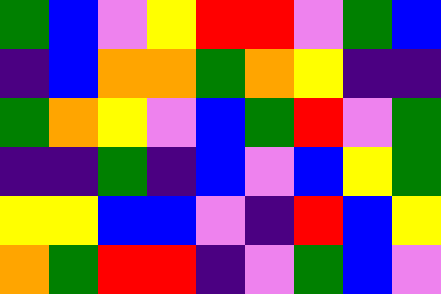[["green", "blue", "violet", "yellow", "red", "red", "violet", "green", "blue"], ["indigo", "blue", "orange", "orange", "green", "orange", "yellow", "indigo", "indigo"], ["green", "orange", "yellow", "violet", "blue", "green", "red", "violet", "green"], ["indigo", "indigo", "green", "indigo", "blue", "violet", "blue", "yellow", "green"], ["yellow", "yellow", "blue", "blue", "violet", "indigo", "red", "blue", "yellow"], ["orange", "green", "red", "red", "indigo", "violet", "green", "blue", "violet"]]